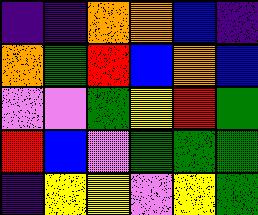[["indigo", "indigo", "orange", "orange", "blue", "indigo"], ["orange", "green", "red", "blue", "orange", "blue"], ["violet", "violet", "green", "yellow", "red", "green"], ["red", "blue", "violet", "green", "green", "green"], ["indigo", "yellow", "yellow", "violet", "yellow", "green"]]